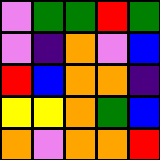[["violet", "green", "green", "red", "green"], ["violet", "indigo", "orange", "violet", "blue"], ["red", "blue", "orange", "orange", "indigo"], ["yellow", "yellow", "orange", "green", "blue"], ["orange", "violet", "orange", "orange", "red"]]